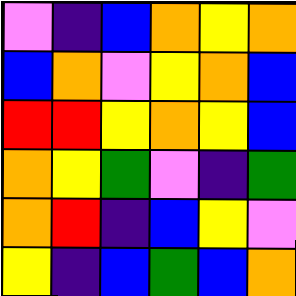[["violet", "indigo", "blue", "orange", "yellow", "orange"], ["blue", "orange", "violet", "yellow", "orange", "blue"], ["red", "red", "yellow", "orange", "yellow", "blue"], ["orange", "yellow", "green", "violet", "indigo", "green"], ["orange", "red", "indigo", "blue", "yellow", "violet"], ["yellow", "indigo", "blue", "green", "blue", "orange"]]